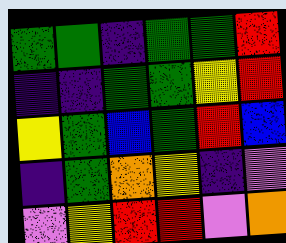[["green", "green", "indigo", "green", "green", "red"], ["indigo", "indigo", "green", "green", "yellow", "red"], ["yellow", "green", "blue", "green", "red", "blue"], ["indigo", "green", "orange", "yellow", "indigo", "violet"], ["violet", "yellow", "red", "red", "violet", "orange"]]